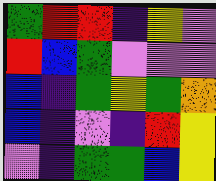[["green", "red", "red", "indigo", "yellow", "violet"], ["red", "blue", "green", "violet", "violet", "violet"], ["blue", "indigo", "green", "yellow", "green", "orange"], ["blue", "indigo", "violet", "indigo", "red", "yellow"], ["violet", "indigo", "green", "green", "blue", "yellow"]]